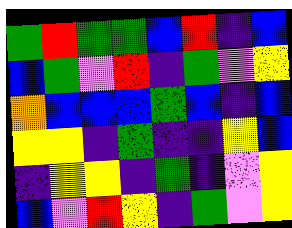[["green", "red", "green", "green", "blue", "red", "indigo", "blue"], ["blue", "green", "violet", "red", "indigo", "green", "violet", "yellow"], ["orange", "blue", "blue", "blue", "green", "blue", "indigo", "blue"], ["yellow", "yellow", "indigo", "green", "indigo", "indigo", "yellow", "blue"], ["indigo", "yellow", "yellow", "indigo", "green", "indigo", "violet", "yellow"], ["blue", "violet", "red", "yellow", "indigo", "green", "violet", "yellow"]]